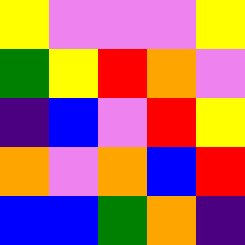[["yellow", "violet", "violet", "violet", "yellow"], ["green", "yellow", "red", "orange", "violet"], ["indigo", "blue", "violet", "red", "yellow"], ["orange", "violet", "orange", "blue", "red"], ["blue", "blue", "green", "orange", "indigo"]]